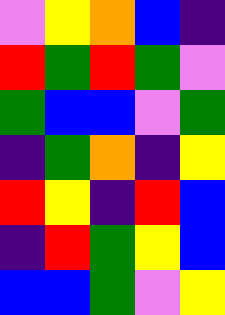[["violet", "yellow", "orange", "blue", "indigo"], ["red", "green", "red", "green", "violet"], ["green", "blue", "blue", "violet", "green"], ["indigo", "green", "orange", "indigo", "yellow"], ["red", "yellow", "indigo", "red", "blue"], ["indigo", "red", "green", "yellow", "blue"], ["blue", "blue", "green", "violet", "yellow"]]